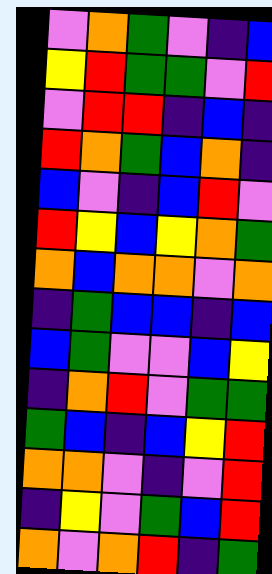[["violet", "orange", "green", "violet", "indigo", "blue"], ["yellow", "red", "green", "green", "violet", "red"], ["violet", "red", "red", "indigo", "blue", "indigo"], ["red", "orange", "green", "blue", "orange", "indigo"], ["blue", "violet", "indigo", "blue", "red", "violet"], ["red", "yellow", "blue", "yellow", "orange", "green"], ["orange", "blue", "orange", "orange", "violet", "orange"], ["indigo", "green", "blue", "blue", "indigo", "blue"], ["blue", "green", "violet", "violet", "blue", "yellow"], ["indigo", "orange", "red", "violet", "green", "green"], ["green", "blue", "indigo", "blue", "yellow", "red"], ["orange", "orange", "violet", "indigo", "violet", "red"], ["indigo", "yellow", "violet", "green", "blue", "red"], ["orange", "violet", "orange", "red", "indigo", "green"]]